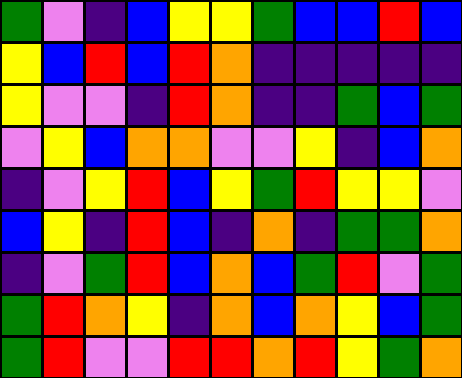[["green", "violet", "indigo", "blue", "yellow", "yellow", "green", "blue", "blue", "red", "blue"], ["yellow", "blue", "red", "blue", "red", "orange", "indigo", "indigo", "indigo", "indigo", "indigo"], ["yellow", "violet", "violet", "indigo", "red", "orange", "indigo", "indigo", "green", "blue", "green"], ["violet", "yellow", "blue", "orange", "orange", "violet", "violet", "yellow", "indigo", "blue", "orange"], ["indigo", "violet", "yellow", "red", "blue", "yellow", "green", "red", "yellow", "yellow", "violet"], ["blue", "yellow", "indigo", "red", "blue", "indigo", "orange", "indigo", "green", "green", "orange"], ["indigo", "violet", "green", "red", "blue", "orange", "blue", "green", "red", "violet", "green"], ["green", "red", "orange", "yellow", "indigo", "orange", "blue", "orange", "yellow", "blue", "green"], ["green", "red", "violet", "violet", "red", "red", "orange", "red", "yellow", "green", "orange"]]